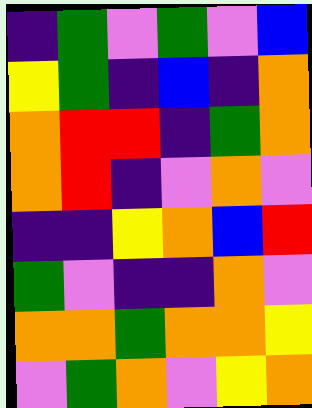[["indigo", "green", "violet", "green", "violet", "blue"], ["yellow", "green", "indigo", "blue", "indigo", "orange"], ["orange", "red", "red", "indigo", "green", "orange"], ["orange", "red", "indigo", "violet", "orange", "violet"], ["indigo", "indigo", "yellow", "orange", "blue", "red"], ["green", "violet", "indigo", "indigo", "orange", "violet"], ["orange", "orange", "green", "orange", "orange", "yellow"], ["violet", "green", "orange", "violet", "yellow", "orange"]]